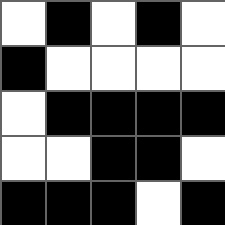[["white", "black", "white", "black", "white"], ["black", "white", "white", "white", "white"], ["white", "black", "black", "black", "black"], ["white", "white", "black", "black", "white"], ["black", "black", "black", "white", "black"]]